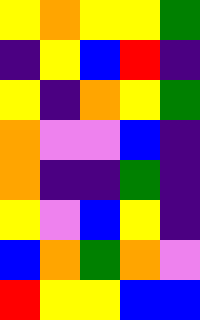[["yellow", "orange", "yellow", "yellow", "green"], ["indigo", "yellow", "blue", "red", "indigo"], ["yellow", "indigo", "orange", "yellow", "green"], ["orange", "violet", "violet", "blue", "indigo"], ["orange", "indigo", "indigo", "green", "indigo"], ["yellow", "violet", "blue", "yellow", "indigo"], ["blue", "orange", "green", "orange", "violet"], ["red", "yellow", "yellow", "blue", "blue"]]